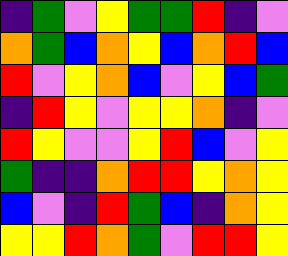[["indigo", "green", "violet", "yellow", "green", "green", "red", "indigo", "violet"], ["orange", "green", "blue", "orange", "yellow", "blue", "orange", "red", "blue"], ["red", "violet", "yellow", "orange", "blue", "violet", "yellow", "blue", "green"], ["indigo", "red", "yellow", "violet", "yellow", "yellow", "orange", "indigo", "violet"], ["red", "yellow", "violet", "violet", "yellow", "red", "blue", "violet", "yellow"], ["green", "indigo", "indigo", "orange", "red", "red", "yellow", "orange", "yellow"], ["blue", "violet", "indigo", "red", "green", "blue", "indigo", "orange", "yellow"], ["yellow", "yellow", "red", "orange", "green", "violet", "red", "red", "yellow"]]